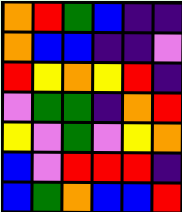[["orange", "red", "green", "blue", "indigo", "indigo"], ["orange", "blue", "blue", "indigo", "indigo", "violet"], ["red", "yellow", "orange", "yellow", "red", "indigo"], ["violet", "green", "green", "indigo", "orange", "red"], ["yellow", "violet", "green", "violet", "yellow", "orange"], ["blue", "violet", "red", "red", "red", "indigo"], ["blue", "green", "orange", "blue", "blue", "red"]]